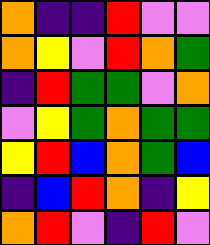[["orange", "indigo", "indigo", "red", "violet", "violet"], ["orange", "yellow", "violet", "red", "orange", "green"], ["indigo", "red", "green", "green", "violet", "orange"], ["violet", "yellow", "green", "orange", "green", "green"], ["yellow", "red", "blue", "orange", "green", "blue"], ["indigo", "blue", "red", "orange", "indigo", "yellow"], ["orange", "red", "violet", "indigo", "red", "violet"]]